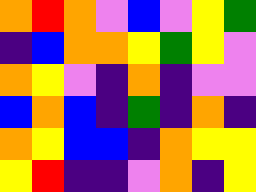[["orange", "red", "orange", "violet", "blue", "violet", "yellow", "green"], ["indigo", "blue", "orange", "orange", "yellow", "green", "yellow", "violet"], ["orange", "yellow", "violet", "indigo", "orange", "indigo", "violet", "violet"], ["blue", "orange", "blue", "indigo", "green", "indigo", "orange", "indigo"], ["orange", "yellow", "blue", "blue", "indigo", "orange", "yellow", "yellow"], ["yellow", "red", "indigo", "indigo", "violet", "orange", "indigo", "yellow"]]